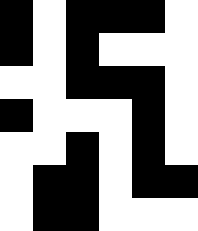[["black", "white", "black", "black", "black", "white"], ["black", "white", "black", "white", "white", "white"], ["white", "white", "black", "black", "black", "white"], ["black", "white", "white", "white", "black", "white"], ["white", "white", "black", "white", "black", "white"], ["white", "black", "black", "white", "black", "black"], ["white", "black", "black", "white", "white", "white"]]